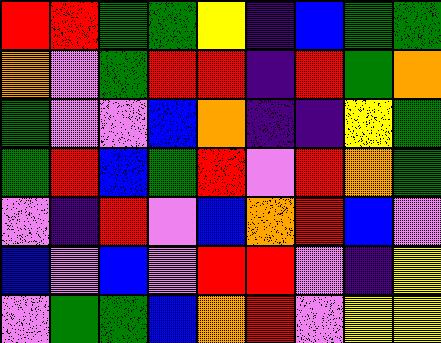[["red", "red", "green", "green", "yellow", "indigo", "blue", "green", "green"], ["orange", "violet", "green", "red", "red", "indigo", "red", "green", "orange"], ["green", "violet", "violet", "blue", "orange", "indigo", "indigo", "yellow", "green"], ["green", "red", "blue", "green", "red", "violet", "red", "orange", "green"], ["violet", "indigo", "red", "violet", "blue", "orange", "red", "blue", "violet"], ["blue", "violet", "blue", "violet", "red", "red", "violet", "indigo", "yellow"], ["violet", "green", "green", "blue", "orange", "red", "violet", "yellow", "yellow"]]